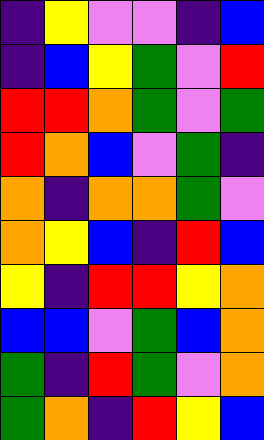[["indigo", "yellow", "violet", "violet", "indigo", "blue"], ["indigo", "blue", "yellow", "green", "violet", "red"], ["red", "red", "orange", "green", "violet", "green"], ["red", "orange", "blue", "violet", "green", "indigo"], ["orange", "indigo", "orange", "orange", "green", "violet"], ["orange", "yellow", "blue", "indigo", "red", "blue"], ["yellow", "indigo", "red", "red", "yellow", "orange"], ["blue", "blue", "violet", "green", "blue", "orange"], ["green", "indigo", "red", "green", "violet", "orange"], ["green", "orange", "indigo", "red", "yellow", "blue"]]